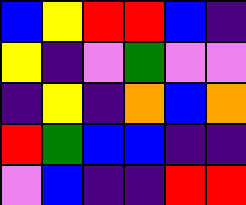[["blue", "yellow", "red", "red", "blue", "indigo"], ["yellow", "indigo", "violet", "green", "violet", "violet"], ["indigo", "yellow", "indigo", "orange", "blue", "orange"], ["red", "green", "blue", "blue", "indigo", "indigo"], ["violet", "blue", "indigo", "indigo", "red", "red"]]